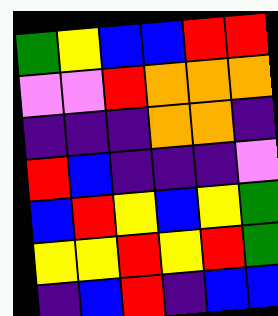[["green", "yellow", "blue", "blue", "red", "red"], ["violet", "violet", "red", "orange", "orange", "orange"], ["indigo", "indigo", "indigo", "orange", "orange", "indigo"], ["red", "blue", "indigo", "indigo", "indigo", "violet"], ["blue", "red", "yellow", "blue", "yellow", "green"], ["yellow", "yellow", "red", "yellow", "red", "green"], ["indigo", "blue", "red", "indigo", "blue", "blue"]]